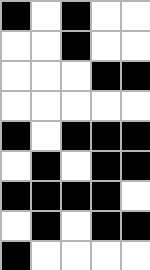[["black", "white", "black", "white", "white"], ["white", "white", "black", "white", "white"], ["white", "white", "white", "black", "black"], ["white", "white", "white", "white", "white"], ["black", "white", "black", "black", "black"], ["white", "black", "white", "black", "black"], ["black", "black", "black", "black", "white"], ["white", "black", "white", "black", "black"], ["black", "white", "white", "white", "white"]]